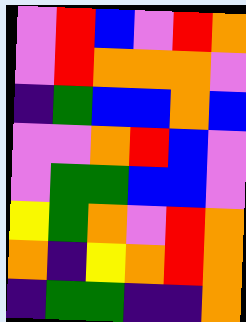[["violet", "red", "blue", "violet", "red", "orange"], ["violet", "red", "orange", "orange", "orange", "violet"], ["indigo", "green", "blue", "blue", "orange", "blue"], ["violet", "violet", "orange", "red", "blue", "violet"], ["violet", "green", "green", "blue", "blue", "violet"], ["yellow", "green", "orange", "violet", "red", "orange"], ["orange", "indigo", "yellow", "orange", "red", "orange"], ["indigo", "green", "green", "indigo", "indigo", "orange"]]